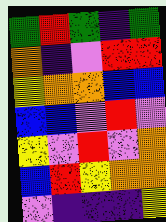[["green", "red", "green", "indigo", "green"], ["orange", "indigo", "violet", "red", "red"], ["yellow", "orange", "orange", "blue", "blue"], ["blue", "blue", "violet", "red", "violet"], ["yellow", "violet", "red", "violet", "orange"], ["blue", "red", "yellow", "orange", "orange"], ["violet", "indigo", "indigo", "indigo", "yellow"]]